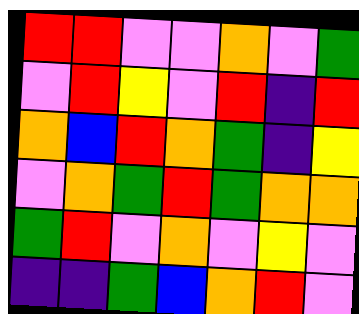[["red", "red", "violet", "violet", "orange", "violet", "green"], ["violet", "red", "yellow", "violet", "red", "indigo", "red"], ["orange", "blue", "red", "orange", "green", "indigo", "yellow"], ["violet", "orange", "green", "red", "green", "orange", "orange"], ["green", "red", "violet", "orange", "violet", "yellow", "violet"], ["indigo", "indigo", "green", "blue", "orange", "red", "violet"]]